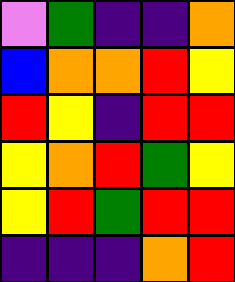[["violet", "green", "indigo", "indigo", "orange"], ["blue", "orange", "orange", "red", "yellow"], ["red", "yellow", "indigo", "red", "red"], ["yellow", "orange", "red", "green", "yellow"], ["yellow", "red", "green", "red", "red"], ["indigo", "indigo", "indigo", "orange", "red"]]